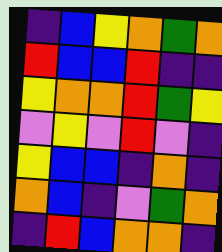[["indigo", "blue", "yellow", "orange", "green", "orange"], ["red", "blue", "blue", "red", "indigo", "indigo"], ["yellow", "orange", "orange", "red", "green", "yellow"], ["violet", "yellow", "violet", "red", "violet", "indigo"], ["yellow", "blue", "blue", "indigo", "orange", "indigo"], ["orange", "blue", "indigo", "violet", "green", "orange"], ["indigo", "red", "blue", "orange", "orange", "indigo"]]